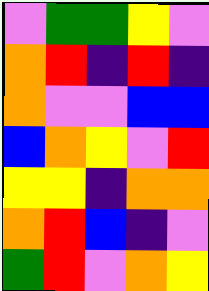[["violet", "green", "green", "yellow", "violet"], ["orange", "red", "indigo", "red", "indigo"], ["orange", "violet", "violet", "blue", "blue"], ["blue", "orange", "yellow", "violet", "red"], ["yellow", "yellow", "indigo", "orange", "orange"], ["orange", "red", "blue", "indigo", "violet"], ["green", "red", "violet", "orange", "yellow"]]